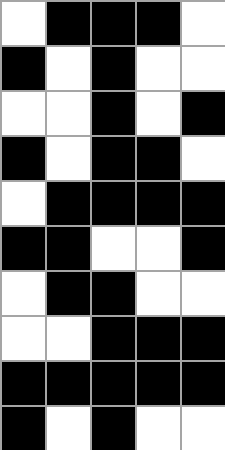[["white", "black", "black", "black", "white"], ["black", "white", "black", "white", "white"], ["white", "white", "black", "white", "black"], ["black", "white", "black", "black", "white"], ["white", "black", "black", "black", "black"], ["black", "black", "white", "white", "black"], ["white", "black", "black", "white", "white"], ["white", "white", "black", "black", "black"], ["black", "black", "black", "black", "black"], ["black", "white", "black", "white", "white"]]